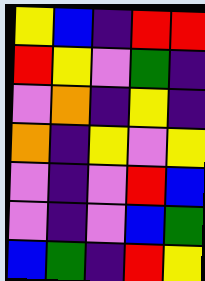[["yellow", "blue", "indigo", "red", "red"], ["red", "yellow", "violet", "green", "indigo"], ["violet", "orange", "indigo", "yellow", "indigo"], ["orange", "indigo", "yellow", "violet", "yellow"], ["violet", "indigo", "violet", "red", "blue"], ["violet", "indigo", "violet", "blue", "green"], ["blue", "green", "indigo", "red", "yellow"]]